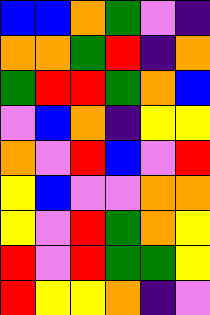[["blue", "blue", "orange", "green", "violet", "indigo"], ["orange", "orange", "green", "red", "indigo", "orange"], ["green", "red", "red", "green", "orange", "blue"], ["violet", "blue", "orange", "indigo", "yellow", "yellow"], ["orange", "violet", "red", "blue", "violet", "red"], ["yellow", "blue", "violet", "violet", "orange", "orange"], ["yellow", "violet", "red", "green", "orange", "yellow"], ["red", "violet", "red", "green", "green", "yellow"], ["red", "yellow", "yellow", "orange", "indigo", "violet"]]